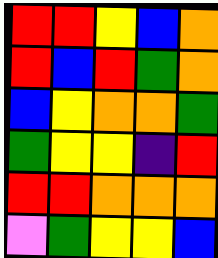[["red", "red", "yellow", "blue", "orange"], ["red", "blue", "red", "green", "orange"], ["blue", "yellow", "orange", "orange", "green"], ["green", "yellow", "yellow", "indigo", "red"], ["red", "red", "orange", "orange", "orange"], ["violet", "green", "yellow", "yellow", "blue"]]